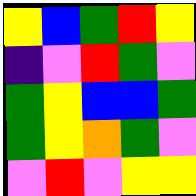[["yellow", "blue", "green", "red", "yellow"], ["indigo", "violet", "red", "green", "violet"], ["green", "yellow", "blue", "blue", "green"], ["green", "yellow", "orange", "green", "violet"], ["violet", "red", "violet", "yellow", "yellow"]]